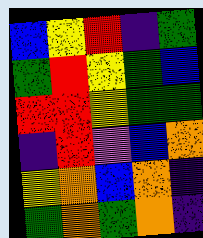[["blue", "yellow", "red", "indigo", "green"], ["green", "red", "yellow", "green", "blue"], ["red", "red", "yellow", "green", "green"], ["indigo", "red", "violet", "blue", "orange"], ["yellow", "orange", "blue", "orange", "indigo"], ["green", "orange", "green", "orange", "indigo"]]